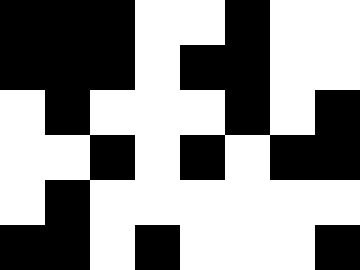[["black", "black", "black", "white", "white", "black", "white", "white"], ["black", "black", "black", "white", "black", "black", "white", "white"], ["white", "black", "white", "white", "white", "black", "white", "black"], ["white", "white", "black", "white", "black", "white", "black", "black"], ["white", "black", "white", "white", "white", "white", "white", "white"], ["black", "black", "white", "black", "white", "white", "white", "black"]]